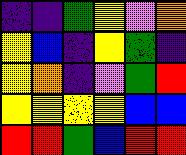[["indigo", "indigo", "green", "yellow", "violet", "orange"], ["yellow", "blue", "indigo", "yellow", "green", "indigo"], ["yellow", "orange", "indigo", "violet", "green", "red"], ["yellow", "yellow", "yellow", "yellow", "blue", "blue"], ["red", "red", "green", "blue", "red", "red"]]